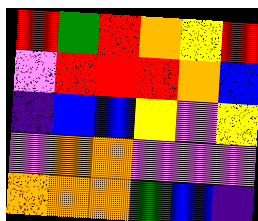[["red", "green", "red", "orange", "yellow", "red"], ["violet", "red", "red", "red", "orange", "blue"], ["indigo", "blue", "blue", "yellow", "violet", "yellow"], ["violet", "orange", "orange", "violet", "violet", "violet"], ["orange", "orange", "orange", "green", "blue", "indigo"]]